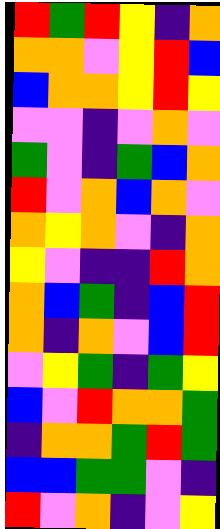[["red", "green", "red", "yellow", "indigo", "orange"], ["orange", "orange", "violet", "yellow", "red", "blue"], ["blue", "orange", "orange", "yellow", "red", "yellow"], ["violet", "violet", "indigo", "violet", "orange", "violet"], ["green", "violet", "indigo", "green", "blue", "orange"], ["red", "violet", "orange", "blue", "orange", "violet"], ["orange", "yellow", "orange", "violet", "indigo", "orange"], ["yellow", "violet", "indigo", "indigo", "red", "orange"], ["orange", "blue", "green", "indigo", "blue", "red"], ["orange", "indigo", "orange", "violet", "blue", "red"], ["violet", "yellow", "green", "indigo", "green", "yellow"], ["blue", "violet", "red", "orange", "orange", "green"], ["indigo", "orange", "orange", "green", "red", "green"], ["blue", "blue", "green", "green", "violet", "indigo"], ["red", "violet", "orange", "indigo", "violet", "yellow"]]